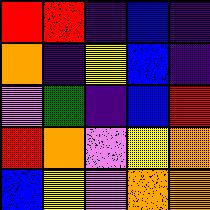[["red", "red", "indigo", "blue", "indigo"], ["orange", "indigo", "yellow", "blue", "indigo"], ["violet", "green", "indigo", "blue", "red"], ["red", "orange", "violet", "yellow", "orange"], ["blue", "yellow", "violet", "orange", "orange"]]